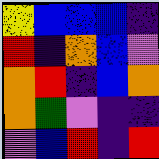[["yellow", "blue", "blue", "blue", "indigo"], ["red", "indigo", "orange", "blue", "violet"], ["orange", "red", "indigo", "blue", "orange"], ["orange", "green", "violet", "indigo", "indigo"], ["violet", "blue", "red", "indigo", "red"]]